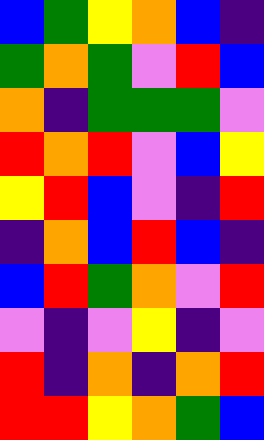[["blue", "green", "yellow", "orange", "blue", "indigo"], ["green", "orange", "green", "violet", "red", "blue"], ["orange", "indigo", "green", "green", "green", "violet"], ["red", "orange", "red", "violet", "blue", "yellow"], ["yellow", "red", "blue", "violet", "indigo", "red"], ["indigo", "orange", "blue", "red", "blue", "indigo"], ["blue", "red", "green", "orange", "violet", "red"], ["violet", "indigo", "violet", "yellow", "indigo", "violet"], ["red", "indigo", "orange", "indigo", "orange", "red"], ["red", "red", "yellow", "orange", "green", "blue"]]